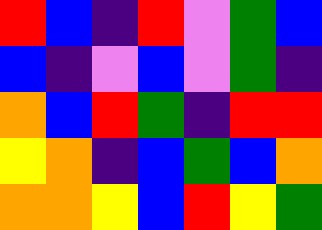[["red", "blue", "indigo", "red", "violet", "green", "blue"], ["blue", "indigo", "violet", "blue", "violet", "green", "indigo"], ["orange", "blue", "red", "green", "indigo", "red", "red"], ["yellow", "orange", "indigo", "blue", "green", "blue", "orange"], ["orange", "orange", "yellow", "blue", "red", "yellow", "green"]]